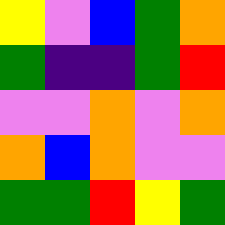[["yellow", "violet", "blue", "green", "orange"], ["green", "indigo", "indigo", "green", "red"], ["violet", "violet", "orange", "violet", "orange"], ["orange", "blue", "orange", "violet", "violet"], ["green", "green", "red", "yellow", "green"]]